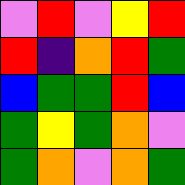[["violet", "red", "violet", "yellow", "red"], ["red", "indigo", "orange", "red", "green"], ["blue", "green", "green", "red", "blue"], ["green", "yellow", "green", "orange", "violet"], ["green", "orange", "violet", "orange", "green"]]